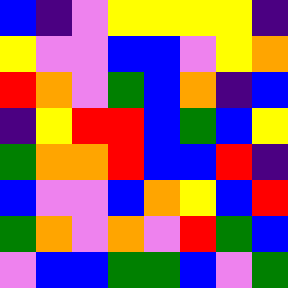[["blue", "indigo", "violet", "yellow", "yellow", "yellow", "yellow", "indigo"], ["yellow", "violet", "violet", "blue", "blue", "violet", "yellow", "orange"], ["red", "orange", "violet", "green", "blue", "orange", "indigo", "blue"], ["indigo", "yellow", "red", "red", "blue", "green", "blue", "yellow"], ["green", "orange", "orange", "red", "blue", "blue", "red", "indigo"], ["blue", "violet", "violet", "blue", "orange", "yellow", "blue", "red"], ["green", "orange", "violet", "orange", "violet", "red", "green", "blue"], ["violet", "blue", "blue", "green", "green", "blue", "violet", "green"]]